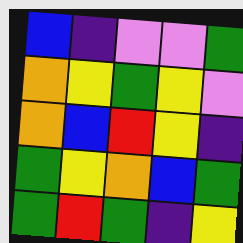[["blue", "indigo", "violet", "violet", "green"], ["orange", "yellow", "green", "yellow", "violet"], ["orange", "blue", "red", "yellow", "indigo"], ["green", "yellow", "orange", "blue", "green"], ["green", "red", "green", "indigo", "yellow"]]